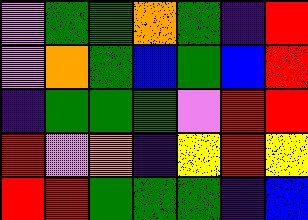[["violet", "green", "green", "orange", "green", "indigo", "red"], ["violet", "orange", "green", "blue", "green", "blue", "red"], ["indigo", "green", "green", "green", "violet", "red", "red"], ["red", "violet", "orange", "indigo", "yellow", "red", "yellow"], ["red", "red", "green", "green", "green", "indigo", "blue"]]